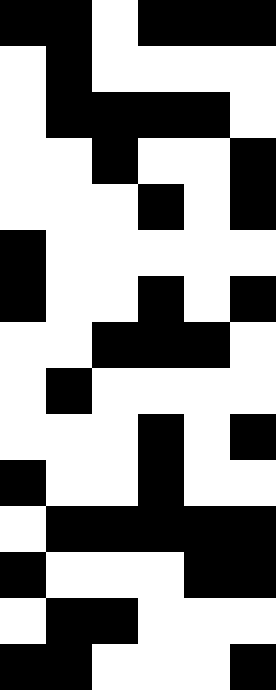[["black", "black", "white", "black", "black", "black"], ["white", "black", "white", "white", "white", "white"], ["white", "black", "black", "black", "black", "white"], ["white", "white", "black", "white", "white", "black"], ["white", "white", "white", "black", "white", "black"], ["black", "white", "white", "white", "white", "white"], ["black", "white", "white", "black", "white", "black"], ["white", "white", "black", "black", "black", "white"], ["white", "black", "white", "white", "white", "white"], ["white", "white", "white", "black", "white", "black"], ["black", "white", "white", "black", "white", "white"], ["white", "black", "black", "black", "black", "black"], ["black", "white", "white", "white", "black", "black"], ["white", "black", "black", "white", "white", "white"], ["black", "black", "white", "white", "white", "black"]]